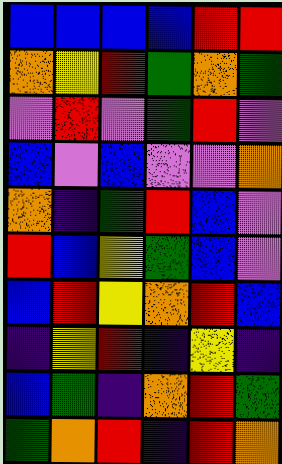[["blue", "blue", "blue", "blue", "red", "red"], ["orange", "yellow", "red", "green", "orange", "green"], ["violet", "red", "violet", "green", "red", "violet"], ["blue", "violet", "blue", "violet", "violet", "orange"], ["orange", "indigo", "green", "red", "blue", "violet"], ["red", "blue", "yellow", "green", "blue", "violet"], ["blue", "red", "yellow", "orange", "red", "blue"], ["indigo", "yellow", "red", "indigo", "yellow", "indigo"], ["blue", "green", "indigo", "orange", "red", "green"], ["green", "orange", "red", "indigo", "red", "orange"]]